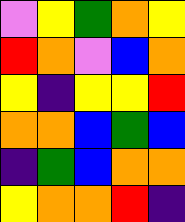[["violet", "yellow", "green", "orange", "yellow"], ["red", "orange", "violet", "blue", "orange"], ["yellow", "indigo", "yellow", "yellow", "red"], ["orange", "orange", "blue", "green", "blue"], ["indigo", "green", "blue", "orange", "orange"], ["yellow", "orange", "orange", "red", "indigo"]]